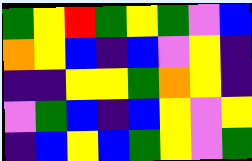[["green", "yellow", "red", "green", "yellow", "green", "violet", "blue"], ["orange", "yellow", "blue", "indigo", "blue", "violet", "yellow", "indigo"], ["indigo", "indigo", "yellow", "yellow", "green", "orange", "yellow", "indigo"], ["violet", "green", "blue", "indigo", "blue", "yellow", "violet", "yellow"], ["indigo", "blue", "yellow", "blue", "green", "yellow", "violet", "green"]]